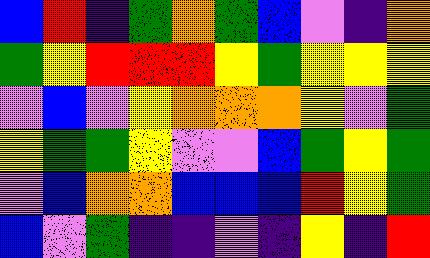[["blue", "red", "indigo", "green", "orange", "green", "blue", "violet", "indigo", "orange"], ["green", "yellow", "red", "red", "red", "yellow", "green", "yellow", "yellow", "yellow"], ["violet", "blue", "violet", "yellow", "orange", "orange", "orange", "yellow", "violet", "green"], ["yellow", "green", "green", "yellow", "violet", "violet", "blue", "green", "yellow", "green"], ["violet", "blue", "orange", "orange", "blue", "blue", "blue", "red", "yellow", "green"], ["blue", "violet", "green", "indigo", "indigo", "violet", "indigo", "yellow", "indigo", "red"]]